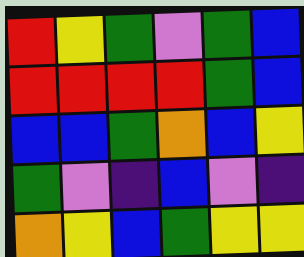[["red", "yellow", "green", "violet", "green", "blue"], ["red", "red", "red", "red", "green", "blue"], ["blue", "blue", "green", "orange", "blue", "yellow"], ["green", "violet", "indigo", "blue", "violet", "indigo"], ["orange", "yellow", "blue", "green", "yellow", "yellow"]]